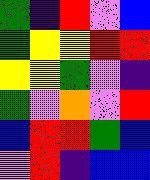[["green", "indigo", "red", "violet", "blue"], ["green", "yellow", "yellow", "red", "red"], ["yellow", "yellow", "green", "violet", "indigo"], ["green", "violet", "orange", "violet", "red"], ["blue", "red", "red", "green", "blue"], ["violet", "red", "indigo", "blue", "blue"]]